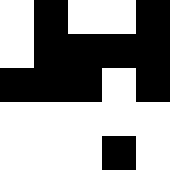[["white", "black", "white", "white", "black"], ["white", "black", "black", "black", "black"], ["black", "black", "black", "white", "black"], ["white", "white", "white", "white", "white"], ["white", "white", "white", "black", "white"]]